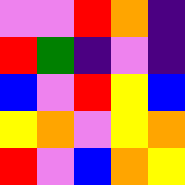[["violet", "violet", "red", "orange", "indigo"], ["red", "green", "indigo", "violet", "indigo"], ["blue", "violet", "red", "yellow", "blue"], ["yellow", "orange", "violet", "yellow", "orange"], ["red", "violet", "blue", "orange", "yellow"]]